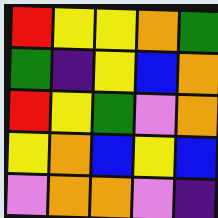[["red", "yellow", "yellow", "orange", "green"], ["green", "indigo", "yellow", "blue", "orange"], ["red", "yellow", "green", "violet", "orange"], ["yellow", "orange", "blue", "yellow", "blue"], ["violet", "orange", "orange", "violet", "indigo"]]